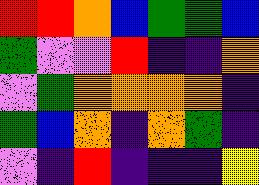[["red", "red", "orange", "blue", "green", "green", "blue"], ["green", "violet", "violet", "red", "indigo", "indigo", "orange"], ["violet", "green", "orange", "orange", "orange", "orange", "indigo"], ["green", "blue", "orange", "indigo", "orange", "green", "indigo"], ["violet", "indigo", "red", "indigo", "indigo", "indigo", "yellow"]]